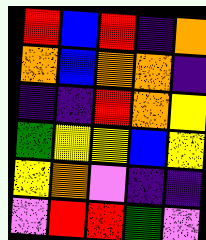[["red", "blue", "red", "indigo", "orange"], ["orange", "blue", "orange", "orange", "indigo"], ["indigo", "indigo", "red", "orange", "yellow"], ["green", "yellow", "yellow", "blue", "yellow"], ["yellow", "orange", "violet", "indigo", "indigo"], ["violet", "red", "red", "green", "violet"]]